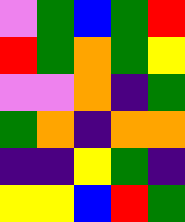[["violet", "green", "blue", "green", "red"], ["red", "green", "orange", "green", "yellow"], ["violet", "violet", "orange", "indigo", "green"], ["green", "orange", "indigo", "orange", "orange"], ["indigo", "indigo", "yellow", "green", "indigo"], ["yellow", "yellow", "blue", "red", "green"]]